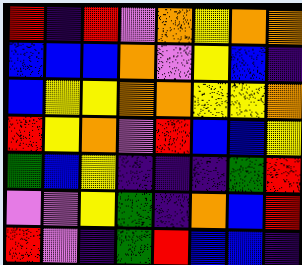[["red", "indigo", "red", "violet", "orange", "yellow", "orange", "orange"], ["blue", "blue", "blue", "orange", "violet", "yellow", "blue", "indigo"], ["blue", "yellow", "yellow", "orange", "orange", "yellow", "yellow", "orange"], ["red", "yellow", "orange", "violet", "red", "blue", "blue", "yellow"], ["green", "blue", "yellow", "indigo", "indigo", "indigo", "green", "red"], ["violet", "violet", "yellow", "green", "indigo", "orange", "blue", "red"], ["red", "violet", "indigo", "green", "red", "blue", "blue", "indigo"]]